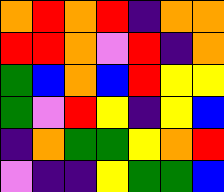[["orange", "red", "orange", "red", "indigo", "orange", "orange"], ["red", "red", "orange", "violet", "red", "indigo", "orange"], ["green", "blue", "orange", "blue", "red", "yellow", "yellow"], ["green", "violet", "red", "yellow", "indigo", "yellow", "blue"], ["indigo", "orange", "green", "green", "yellow", "orange", "red"], ["violet", "indigo", "indigo", "yellow", "green", "green", "blue"]]